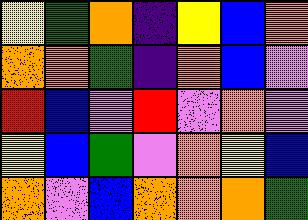[["yellow", "green", "orange", "indigo", "yellow", "blue", "orange"], ["orange", "orange", "green", "indigo", "orange", "blue", "violet"], ["red", "blue", "violet", "red", "violet", "orange", "violet"], ["yellow", "blue", "green", "violet", "orange", "yellow", "blue"], ["orange", "violet", "blue", "orange", "orange", "orange", "green"]]